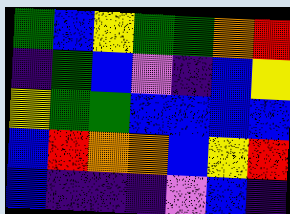[["green", "blue", "yellow", "green", "green", "orange", "red"], ["indigo", "green", "blue", "violet", "indigo", "blue", "yellow"], ["yellow", "green", "green", "blue", "blue", "blue", "blue"], ["blue", "red", "orange", "orange", "blue", "yellow", "red"], ["blue", "indigo", "indigo", "indigo", "violet", "blue", "indigo"]]